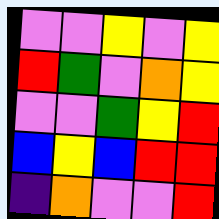[["violet", "violet", "yellow", "violet", "yellow"], ["red", "green", "violet", "orange", "yellow"], ["violet", "violet", "green", "yellow", "red"], ["blue", "yellow", "blue", "red", "red"], ["indigo", "orange", "violet", "violet", "red"]]